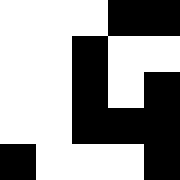[["white", "white", "white", "black", "black"], ["white", "white", "black", "white", "white"], ["white", "white", "black", "white", "black"], ["white", "white", "black", "black", "black"], ["black", "white", "white", "white", "black"]]